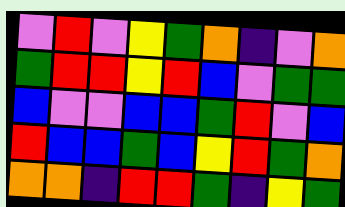[["violet", "red", "violet", "yellow", "green", "orange", "indigo", "violet", "orange"], ["green", "red", "red", "yellow", "red", "blue", "violet", "green", "green"], ["blue", "violet", "violet", "blue", "blue", "green", "red", "violet", "blue"], ["red", "blue", "blue", "green", "blue", "yellow", "red", "green", "orange"], ["orange", "orange", "indigo", "red", "red", "green", "indigo", "yellow", "green"]]